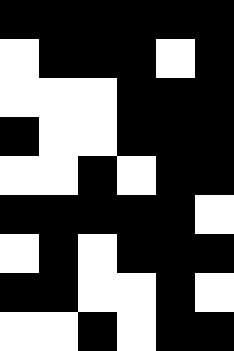[["black", "black", "black", "black", "black", "black"], ["white", "black", "black", "black", "white", "black"], ["white", "white", "white", "black", "black", "black"], ["black", "white", "white", "black", "black", "black"], ["white", "white", "black", "white", "black", "black"], ["black", "black", "black", "black", "black", "white"], ["white", "black", "white", "black", "black", "black"], ["black", "black", "white", "white", "black", "white"], ["white", "white", "black", "white", "black", "black"]]